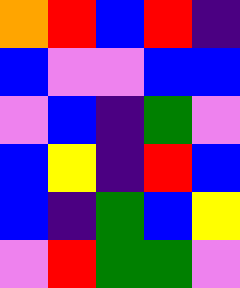[["orange", "red", "blue", "red", "indigo"], ["blue", "violet", "violet", "blue", "blue"], ["violet", "blue", "indigo", "green", "violet"], ["blue", "yellow", "indigo", "red", "blue"], ["blue", "indigo", "green", "blue", "yellow"], ["violet", "red", "green", "green", "violet"]]